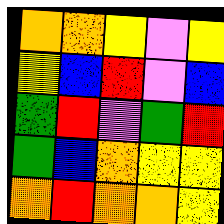[["orange", "orange", "yellow", "violet", "yellow"], ["yellow", "blue", "red", "violet", "blue"], ["green", "red", "violet", "green", "red"], ["green", "blue", "orange", "yellow", "yellow"], ["orange", "red", "orange", "orange", "yellow"]]